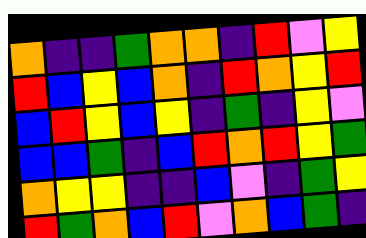[["orange", "indigo", "indigo", "green", "orange", "orange", "indigo", "red", "violet", "yellow"], ["red", "blue", "yellow", "blue", "orange", "indigo", "red", "orange", "yellow", "red"], ["blue", "red", "yellow", "blue", "yellow", "indigo", "green", "indigo", "yellow", "violet"], ["blue", "blue", "green", "indigo", "blue", "red", "orange", "red", "yellow", "green"], ["orange", "yellow", "yellow", "indigo", "indigo", "blue", "violet", "indigo", "green", "yellow"], ["red", "green", "orange", "blue", "red", "violet", "orange", "blue", "green", "indigo"]]